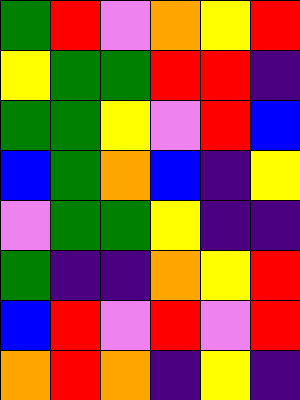[["green", "red", "violet", "orange", "yellow", "red"], ["yellow", "green", "green", "red", "red", "indigo"], ["green", "green", "yellow", "violet", "red", "blue"], ["blue", "green", "orange", "blue", "indigo", "yellow"], ["violet", "green", "green", "yellow", "indigo", "indigo"], ["green", "indigo", "indigo", "orange", "yellow", "red"], ["blue", "red", "violet", "red", "violet", "red"], ["orange", "red", "orange", "indigo", "yellow", "indigo"]]